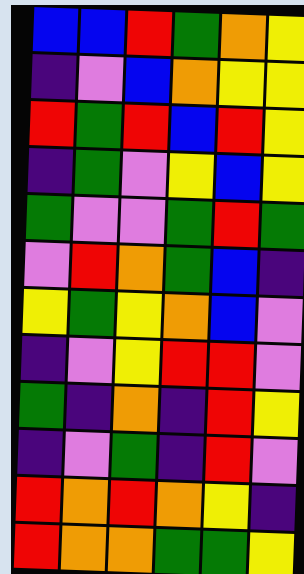[["blue", "blue", "red", "green", "orange", "yellow"], ["indigo", "violet", "blue", "orange", "yellow", "yellow"], ["red", "green", "red", "blue", "red", "yellow"], ["indigo", "green", "violet", "yellow", "blue", "yellow"], ["green", "violet", "violet", "green", "red", "green"], ["violet", "red", "orange", "green", "blue", "indigo"], ["yellow", "green", "yellow", "orange", "blue", "violet"], ["indigo", "violet", "yellow", "red", "red", "violet"], ["green", "indigo", "orange", "indigo", "red", "yellow"], ["indigo", "violet", "green", "indigo", "red", "violet"], ["red", "orange", "red", "orange", "yellow", "indigo"], ["red", "orange", "orange", "green", "green", "yellow"]]